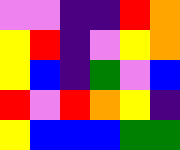[["violet", "violet", "indigo", "indigo", "red", "orange"], ["yellow", "red", "indigo", "violet", "yellow", "orange"], ["yellow", "blue", "indigo", "green", "violet", "blue"], ["red", "violet", "red", "orange", "yellow", "indigo"], ["yellow", "blue", "blue", "blue", "green", "green"]]